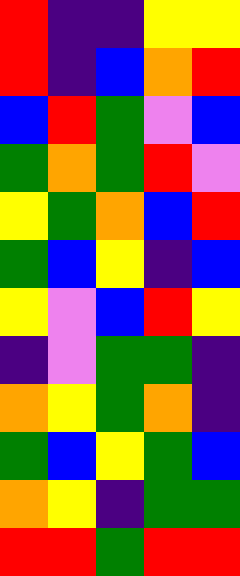[["red", "indigo", "indigo", "yellow", "yellow"], ["red", "indigo", "blue", "orange", "red"], ["blue", "red", "green", "violet", "blue"], ["green", "orange", "green", "red", "violet"], ["yellow", "green", "orange", "blue", "red"], ["green", "blue", "yellow", "indigo", "blue"], ["yellow", "violet", "blue", "red", "yellow"], ["indigo", "violet", "green", "green", "indigo"], ["orange", "yellow", "green", "orange", "indigo"], ["green", "blue", "yellow", "green", "blue"], ["orange", "yellow", "indigo", "green", "green"], ["red", "red", "green", "red", "red"]]